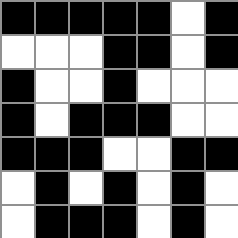[["black", "black", "black", "black", "black", "white", "black"], ["white", "white", "white", "black", "black", "white", "black"], ["black", "white", "white", "black", "white", "white", "white"], ["black", "white", "black", "black", "black", "white", "white"], ["black", "black", "black", "white", "white", "black", "black"], ["white", "black", "white", "black", "white", "black", "white"], ["white", "black", "black", "black", "white", "black", "white"]]